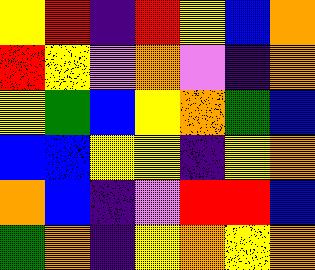[["yellow", "red", "indigo", "red", "yellow", "blue", "orange"], ["red", "yellow", "violet", "orange", "violet", "indigo", "orange"], ["yellow", "green", "blue", "yellow", "orange", "green", "blue"], ["blue", "blue", "yellow", "yellow", "indigo", "yellow", "orange"], ["orange", "blue", "indigo", "violet", "red", "red", "blue"], ["green", "orange", "indigo", "yellow", "orange", "yellow", "orange"]]